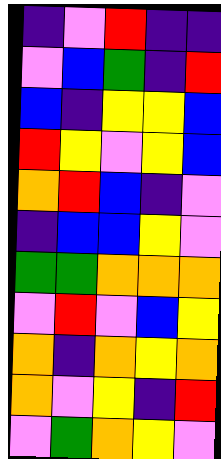[["indigo", "violet", "red", "indigo", "indigo"], ["violet", "blue", "green", "indigo", "red"], ["blue", "indigo", "yellow", "yellow", "blue"], ["red", "yellow", "violet", "yellow", "blue"], ["orange", "red", "blue", "indigo", "violet"], ["indigo", "blue", "blue", "yellow", "violet"], ["green", "green", "orange", "orange", "orange"], ["violet", "red", "violet", "blue", "yellow"], ["orange", "indigo", "orange", "yellow", "orange"], ["orange", "violet", "yellow", "indigo", "red"], ["violet", "green", "orange", "yellow", "violet"]]